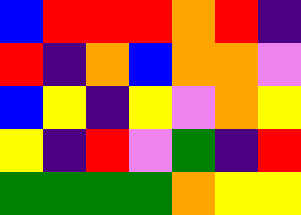[["blue", "red", "red", "red", "orange", "red", "indigo"], ["red", "indigo", "orange", "blue", "orange", "orange", "violet"], ["blue", "yellow", "indigo", "yellow", "violet", "orange", "yellow"], ["yellow", "indigo", "red", "violet", "green", "indigo", "red"], ["green", "green", "green", "green", "orange", "yellow", "yellow"]]